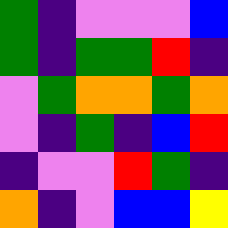[["green", "indigo", "violet", "violet", "violet", "blue"], ["green", "indigo", "green", "green", "red", "indigo"], ["violet", "green", "orange", "orange", "green", "orange"], ["violet", "indigo", "green", "indigo", "blue", "red"], ["indigo", "violet", "violet", "red", "green", "indigo"], ["orange", "indigo", "violet", "blue", "blue", "yellow"]]